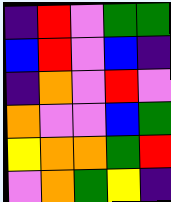[["indigo", "red", "violet", "green", "green"], ["blue", "red", "violet", "blue", "indigo"], ["indigo", "orange", "violet", "red", "violet"], ["orange", "violet", "violet", "blue", "green"], ["yellow", "orange", "orange", "green", "red"], ["violet", "orange", "green", "yellow", "indigo"]]